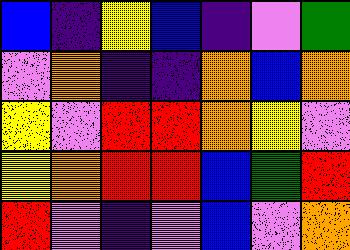[["blue", "indigo", "yellow", "blue", "indigo", "violet", "green"], ["violet", "orange", "indigo", "indigo", "orange", "blue", "orange"], ["yellow", "violet", "red", "red", "orange", "yellow", "violet"], ["yellow", "orange", "red", "red", "blue", "green", "red"], ["red", "violet", "indigo", "violet", "blue", "violet", "orange"]]